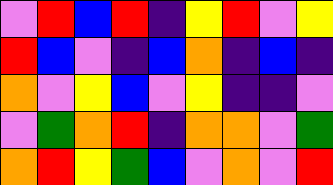[["violet", "red", "blue", "red", "indigo", "yellow", "red", "violet", "yellow"], ["red", "blue", "violet", "indigo", "blue", "orange", "indigo", "blue", "indigo"], ["orange", "violet", "yellow", "blue", "violet", "yellow", "indigo", "indigo", "violet"], ["violet", "green", "orange", "red", "indigo", "orange", "orange", "violet", "green"], ["orange", "red", "yellow", "green", "blue", "violet", "orange", "violet", "red"]]